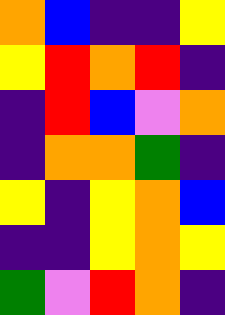[["orange", "blue", "indigo", "indigo", "yellow"], ["yellow", "red", "orange", "red", "indigo"], ["indigo", "red", "blue", "violet", "orange"], ["indigo", "orange", "orange", "green", "indigo"], ["yellow", "indigo", "yellow", "orange", "blue"], ["indigo", "indigo", "yellow", "orange", "yellow"], ["green", "violet", "red", "orange", "indigo"]]